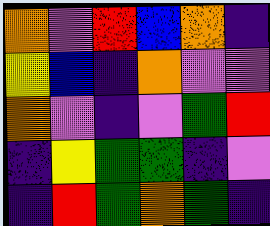[["orange", "violet", "red", "blue", "orange", "indigo"], ["yellow", "blue", "indigo", "orange", "violet", "violet"], ["orange", "violet", "indigo", "violet", "green", "red"], ["indigo", "yellow", "green", "green", "indigo", "violet"], ["indigo", "red", "green", "orange", "green", "indigo"]]